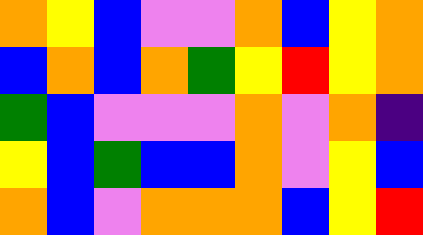[["orange", "yellow", "blue", "violet", "violet", "orange", "blue", "yellow", "orange"], ["blue", "orange", "blue", "orange", "green", "yellow", "red", "yellow", "orange"], ["green", "blue", "violet", "violet", "violet", "orange", "violet", "orange", "indigo"], ["yellow", "blue", "green", "blue", "blue", "orange", "violet", "yellow", "blue"], ["orange", "blue", "violet", "orange", "orange", "orange", "blue", "yellow", "red"]]